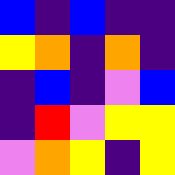[["blue", "indigo", "blue", "indigo", "indigo"], ["yellow", "orange", "indigo", "orange", "indigo"], ["indigo", "blue", "indigo", "violet", "blue"], ["indigo", "red", "violet", "yellow", "yellow"], ["violet", "orange", "yellow", "indigo", "yellow"]]